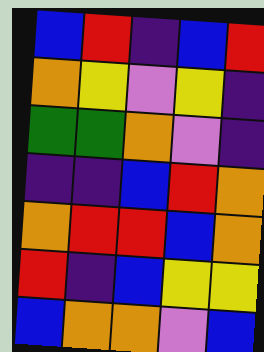[["blue", "red", "indigo", "blue", "red"], ["orange", "yellow", "violet", "yellow", "indigo"], ["green", "green", "orange", "violet", "indigo"], ["indigo", "indigo", "blue", "red", "orange"], ["orange", "red", "red", "blue", "orange"], ["red", "indigo", "blue", "yellow", "yellow"], ["blue", "orange", "orange", "violet", "blue"]]